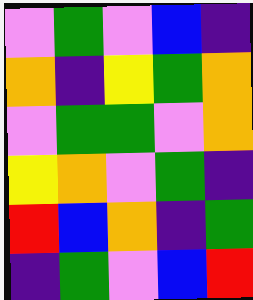[["violet", "green", "violet", "blue", "indigo"], ["orange", "indigo", "yellow", "green", "orange"], ["violet", "green", "green", "violet", "orange"], ["yellow", "orange", "violet", "green", "indigo"], ["red", "blue", "orange", "indigo", "green"], ["indigo", "green", "violet", "blue", "red"]]